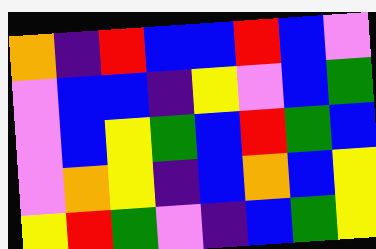[["orange", "indigo", "red", "blue", "blue", "red", "blue", "violet"], ["violet", "blue", "blue", "indigo", "yellow", "violet", "blue", "green"], ["violet", "blue", "yellow", "green", "blue", "red", "green", "blue"], ["violet", "orange", "yellow", "indigo", "blue", "orange", "blue", "yellow"], ["yellow", "red", "green", "violet", "indigo", "blue", "green", "yellow"]]